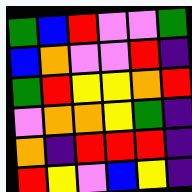[["green", "blue", "red", "violet", "violet", "green"], ["blue", "orange", "violet", "violet", "red", "indigo"], ["green", "red", "yellow", "yellow", "orange", "red"], ["violet", "orange", "orange", "yellow", "green", "indigo"], ["orange", "indigo", "red", "red", "red", "indigo"], ["red", "yellow", "violet", "blue", "yellow", "indigo"]]